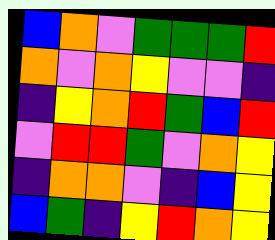[["blue", "orange", "violet", "green", "green", "green", "red"], ["orange", "violet", "orange", "yellow", "violet", "violet", "indigo"], ["indigo", "yellow", "orange", "red", "green", "blue", "red"], ["violet", "red", "red", "green", "violet", "orange", "yellow"], ["indigo", "orange", "orange", "violet", "indigo", "blue", "yellow"], ["blue", "green", "indigo", "yellow", "red", "orange", "yellow"]]